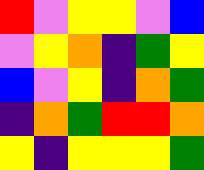[["red", "violet", "yellow", "yellow", "violet", "blue"], ["violet", "yellow", "orange", "indigo", "green", "yellow"], ["blue", "violet", "yellow", "indigo", "orange", "green"], ["indigo", "orange", "green", "red", "red", "orange"], ["yellow", "indigo", "yellow", "yellow", "yellow", "green"]]